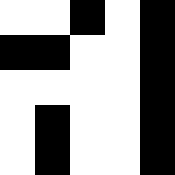[["white", "white", "black", "white", "black"], ["black", "black", "white", "white", "black"], ["white", "white", "white", "white", "black"], ["white", "black", "white", "white", "black"], ["white", "black", "white", "white", "black"]]